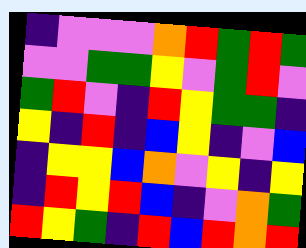[["indigo", "violet", "violet", "violet", "orange", "red", "green", "red", "green"], ["violet", "violet", "green", "green", "yellow", "violet", "green", "red", "violet"], ["green", "red", "violet", "indigo", "red", "yellow", "green", "green", "indigo"], ["yellow", "indigo", "red", "indigo", "blue", "yellow", "indigo", "violet", "blue"], ["indigo", "yellow", "yellow", "blue", "orange", "violet", "yellow", "indigo", "yellow"], ["indigo", "red", "yellow", "red", "blue", "indigo", "violet", "orange", "green"], ["red", "yellow", "green", "indigo", "red", "blue", "red", "orange", "red"]]